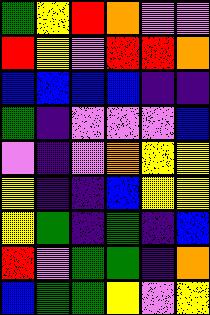[["green", "yellow", "red", "orange", "violet", "violet"], ["red", "yellow", "violet", "red", "red", "orange"], ["blue", "blue", "blue", "blue", "indigo", "indigo"], ["green", "indigo", "violet", "violet", "violet", "blue"], ["violet", "indigo", "violet", "orange", "yellow", "yellow"], ["yellow", "indigo", "indigo", "blue", "yellow", "yellow"], ["yellow", "green", "indigo", "green", "indigo", "blue"], ["red", "violet", "green", "green", "indigo", "orange"], ["blue", "green", "green", "yellow", "violet", "yellow"]]